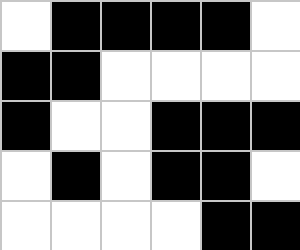[["white", "black", "black", "black", "black", "white"], ["black", "black", "white", "white", "white", "white"], ["black", "white", "white", "black", "black", "black"], ["white", "black", "white", "black", "black", "white"], ["white", "white", "white", "white", "black", "black"]]